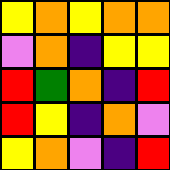[["yellow", "orange", "yellow", "orange", "orange"], ["violet", "orange", "indigo", "yellow", "yellow"], ["red", "green", "orange", "indigo", "red"], ["red", "yellow", "indigo", "orange", "violet"], ["yellow", "orange", "violet", "indigo", "red"]]